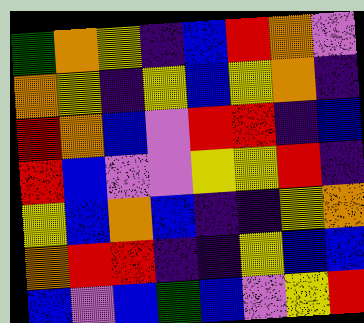[["green", "orange", "yellow", "indigo", "blue", "red", "orange", "violet"], ["orange", "yellow", "indigo", "yellow", "blue", "yellow", "orange", "indigo"], ["red", "orange", "blue", "violet", "red", "red", "indigo", "blue"], ["red", "blue", "violet", "violet", "yellow", "yellow", "red", "indigo"], ["yellow", "blue", "orange", "blue", "indigo", "indigo", "yellow", "orange"], ["orange", "red", "red", "indigo", "indigo", "yellow", "blue", "blue"], ["blue", "violet", "blue", "green", "blue", "violet", "yellow", "red"]]